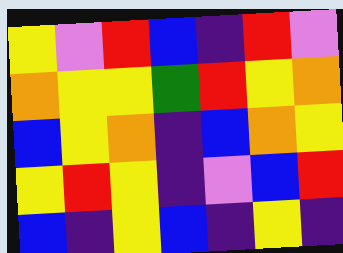[["yellow", "violet", "red", "blue", "indigo", "red", "violet"], ["orange", "yellow", "yellow", "green", "red", "yellow", "orange"], ["blue", "yellow", "orange", "indigo", "blue", "orange", "yellow"], ["yellow", "red", "yellow", "indigo", "violet", "blue", "red"], ["blue", "indigo", "yellow", "blue", "indigo", "yellow", "indigo"]]